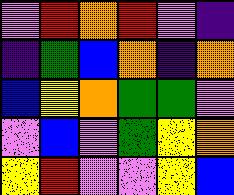[["violet", "red", "orange", "red", "violet", "indigo"], ["indigo", "green", "blue", "orange", "indigo", "orange"], ["blue", "yellow", "orange", "green", "green", "violet"], ["violet", "blue", "violet", "green", "yellow", "orange"], ["yellow", "red", "violet", "violet", "yellow", "blue"]]